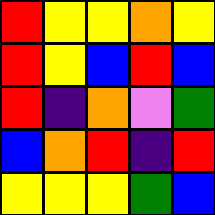[["red", "yellow", "yellow", "orange", "yellow"], ["red", "yellow", "blue", "red", "blue"], ["red", "indigo", "orange", "violet", "green"], ["blue", "orange", "red", "indigo", "red"], ["yellow", "yellow", "yellow", "green", "blue"]]